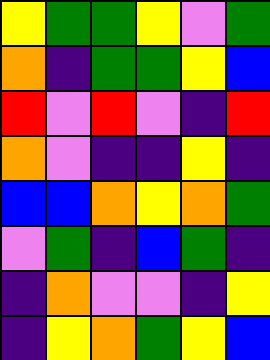[["yellow", "green", "green", "yellow", "violet", "green"], ["orange", "indigo", "green", "green", "yellow", "blue"], ["red", "violet", "red", "violet", "indigo", "red"], ["orange", "violet", "indigo", "indigo", "yellow", "indigo"], ["blue", "blue", "orange", "yellow", "orange", "green"], ["violet", "green", "indigo", "blue", "green", "indigo"], ["indigo", "orange", "violet", "violet", "indigo", "yellow"], ["indigo", "yellow", "orange", "green", "yellow", "blue"]]